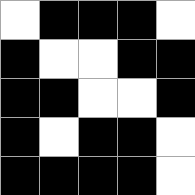[["white", "black", "black", "black", "white"], ["black", "white", "white", "black", "black"], ["black", "black", "white", "white", "black"], ["black", "white", "black", "black", "white"], ["black", "black", "black", "black", "white"]]